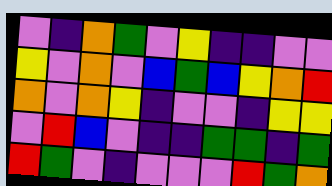[["violet", "indigo", "orange", "green", "violet", "yellow", "indigo", "indigo", "violet", "violet"], ["yellow", "violet", "orange", "violet", "blue", "green", "blue", "yellow", "orange", "red"], ["orange", "violet", "orange", "yellow", "indigo", "violet", "violet", "indigo", "yellow", "yellow"], ["violet", "red", "blue", "violet", "indigo", "indigo", "green", "green", "indigo", "green"], ["red", "green", "violet", "indigo", "violet", "violet", "violet", "red", "green", "orange"]]